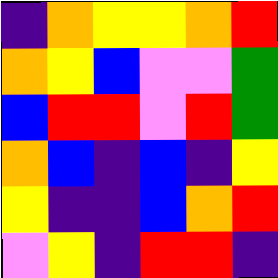[["indigo", "orange", "yellow", "yellow", "orange", "red"], ["orange", "yellow", "blue", "violet", "violet", "green"], ["blue", "red", "red", "violet", "red", "green"], ["orange", "blue", "indigo", "blue", "indigo", "yellow"], ["yellow", "indigo", "indigo", "blue", "orange", "red"], ["violet", "yellow", "indigo", "red", "red", "indigo"]]